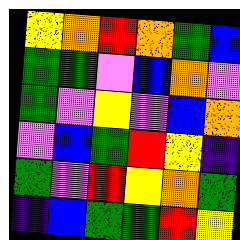[["yellow", "orange", "red", "orange", "green", "blue"], ["green", "green", "violet", "blue", "orange", "violet"], ["green", "violet", "yellow", "violet", "blue", "orange"], ["violet", "blue", "green", "red", "yellow", "indigo"], ["green", "violet", "red", "yellow", "orange", "green"], ["indigo", "blue", "green", "green", "red", "yellow"]]